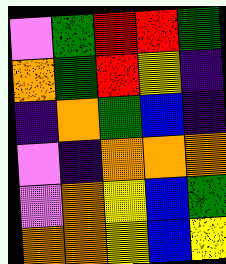[["violet", "green", "red", "red", "green"], ["orange", "green", "red", "yellow", "indigo"], ["indigo", "orange", "green", "blue", "indigo"], ["violet", "indigo", "orange", "orange", "orange"], ["violet", "orange", "yellow", "blue", "green"], ["orange", "orange", "yellow", "blue", "yellow"]]